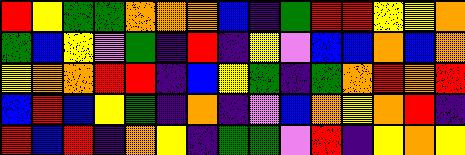[["red", "yellow", "green", "green", "orange", "orange", "orange", "blue", "indigo", "green", "red", "red", "yellow", "yellow", "orange"], ["green", "blue", "yellow", "violet", "green", "indigo", "red", "indigo", "yellow", "violet", "blue", "blue", "orange", "blue", "orange"], ["yellow", "orange", "orange", "red", "red", "indigo", "blue", "yellow", "green", "indigo", "green", "orange", "red", "orange", "red"], ["blue", "red", "blue", "yellow", "green", "indigo", "orange", "indigo", "violet", "blue", "orange", "yellow", "orange", "red", "indigo"], ["red", "blue", "red", "indigo", "orange", "yellow", "indigo", "green", "green", "violet", "red", "indigo", "yellow", "orange", "yellow"]]